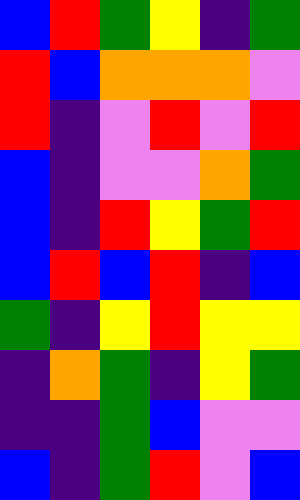[["blue", "red", "green", "yellow", "indigo", "green"], ["red", "blue", "orange", "orange", "orange", "violet"], ["red", "indigo", "violet", "red", "violet", "red"], ["blue", "indigo", "violet", "violet", "orange", "green"], ["blue", "indigo", "red", "yellow", "green", "red"], ["blue", "red", "blue", "red", "indigo", "blue"], ["green", "indigo", "yellow", "red", "yellow", "yellow"], ["indigo", "orange", "green", "indigo", "yellow", "green"], ["indigo", "indigo", "green", "blue", "violet", "violet"], ["blue", "indigo", "green", "red", "violet", "blue"]]